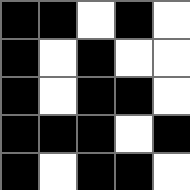[["black", "black", "white", "black", "white"], ["black", "white", "black", "white", "white"], ["black", "white", "black", "black", "white"], ["black", "black", "black", "white", "black"], ["black", "white", "black", "black", "white"]]